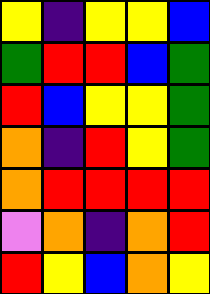[["yellow", "indigo", "yellow", "yellow", "blue"], ["green", "red", "red", "blue", "green"], ["red", "blue", "yellow", "yellow", "green"], ["orange", "indigo", "red", "yellow", "green"], ["orange", "red", "red", "red", "red"], ["violet", "orange", "indigo", "orange", "red"], ["red", "yellow", "blue", "orange", "yellow"]]